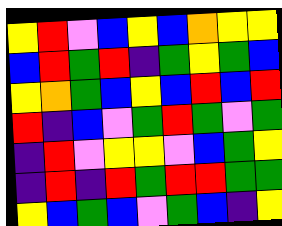[["yellow", "red", "violet", "blue", "yellow", "blue", "orange", "yellow", "yellow"], ["blue", "red", "green", "red", "indigo", "green", "yellow", "green", "blue"], ["yellow", "orange", "green", "blue", "yellow", "blue", "red", "blue", "red"], ["red", "indigo", "blue", "violet", "green", "red", "green", "violet", "green"], ["indigo", "red", "violet", "yellow", "yellow", "violet", "blue", "green", "yellow"], ["indigo", "red", "indigo", "red", "green", "red", "red", "green", "green"], ["yellow", "blue", "green", "blue", "violet", "green", "blue", "indigo", "yellow"]]